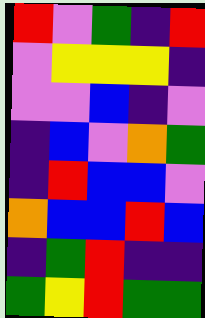[["red", "violet", "green", "indigo", "red"], ["violet", "yellow", "yellow", "yellow", "indigo"], ["violet", "violet", "blue", "indigo", "violet"], ["indigo", "blue", "violet", "orange", "green"], ["indigo", "red", "blue", "blue", "violet"], ["orange", "blue", "blue", "red", "blue"], ["indigo", "green", "red", "indigo", "indigo"], ["green", "yellow", "red", "green", "green"]]